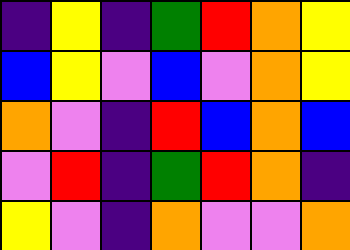[["indigo", "yellow", "indigo", "green", "red", "orange", "yellow"], ["blue", "yellow", "violet", "blue", "violet", "orange", "yellow"], ["orange", "violet", "indigo", "red", "blue", "orange", "blue"], ["violet", "red", "indigo", "green", "red", "orange", "indigo"], ["yellow", "violet", "indigo", "orange", "violet", "violet", "orange"]]